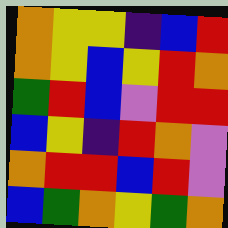[["orange", "yellow", "yellow", "indigo", "blue", "red"], ["orange", "yellow", "blue", "yellow", "red", "orange"], ["green", "red", "blue", "violet", "red", "red"], ["blue", "yellow", "indigo", "red", "orange", "violet"], ["orange", "red", "red", "blue", "red", "violet"], ["blue", "green", "orange", "yellow", "green", "orange"]]